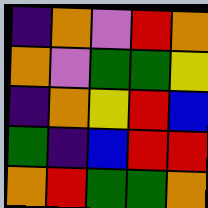[["indigo", "orange", "violet", "red", "orange"], ["orange", "violet", "green", "green", "yellow"], ["indigo", "orange", "yellow", "red", "blue"], ["green", "indigo", "blue", "red", "red"], ["orange", "red", "green", "green", "orange"]]